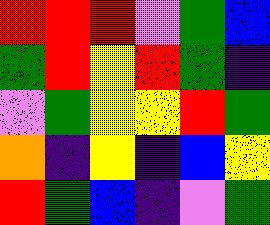[["red", "red", "red", "violet", "green", "blue"], ["green", "red", "yellow", "red", "green", "indigo"], ["violet", "green", "yellow", "yellow", "red", "green"], ["orange", "indigo", "yellow", "indigo", "blue", "yellow"], ["red", "green", "blue", "indigo", "violet", "green"]]